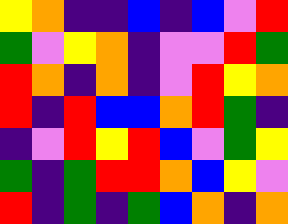[["yellow", "orange", "indigo", "indigo", "blue", "indigo", "blue", "violet", "red"], ["green", "violet", "yellow", "orange", "indigo", "violet", "violet", "red", "green"], ["red", "orange", "indigo", "orange", "indigo", "violet", "red", "yellow", "orange"], ["red", "indigo", "red", "blue", "blue", "orange", "red", "green", "indigo"], ["indigo", "violet", "red", "yellow", "red", "blue", "violet", "green", "yellow"], ["green", "indigo", "green", "red", "red", "orange", "blue", "yellow", "violet"], ["red", "indigo", "green", "indigo", "green", "blue", "orange", "indigo", "orange"]]